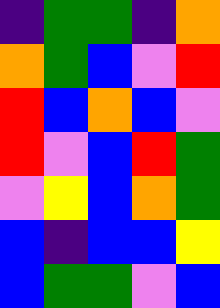[["indigo", "green", "green", "indigo", "orange"], ["orange", "green", "blue", "violet", "red"], ["red", "blue", "orange", "blue", "violet"], ["red", "violet", "blue", "red", "green"], ["violet", "yellow", "blue", "orange", "green"], ["blue", "indigo", "blue", "blue", "yellow"], ["blue", "green", "green", "violet", "blue"]]